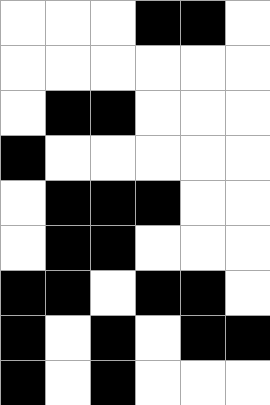[["white", "white", "white", "black", "black", "white"], ["white", "white", "white", "white", "white", "white"], ["white", "black", "black", "white", "white", "white"], ["black", "white", "white", "white", "white", "white"], ["white", "black", "black", "black", "white", "white"], ["white", "black", "black", "white", "white", "white"], ["black", "black", "white", "black", "black", "white"], ["black", "white", "black", "white", "black", "black"], ["black", "white", "black", "white", "white", "white"]]